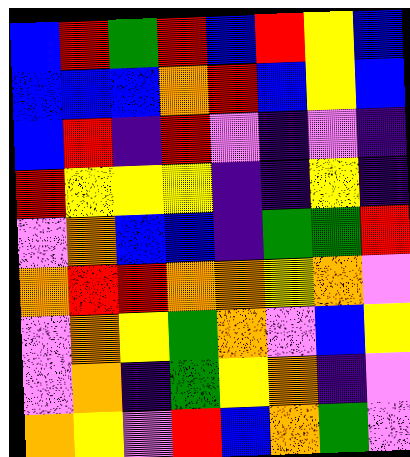[["blue", "red", "green", "red", "blue", "red", "yellow", "blue"], ["blue", "blue", "blue", "orange", "red", "blue", "yellow", "blue"], ["blue", "red", "indigo", "red", "violet", "indigo", "violet", "indigo"], ["red", "yellow", "yellow", "yellow", "indigo", "indigo", "yellow", "indigo"], ["violet", "orange", "blue", "blue", "indigo", "green", "green", "red"], ["orange", "red", "red", "orange", "orange", "yellow", "orange", "violet"], ["violet", "orange", "yellow", "green", "orange", "violet", "blue", "yellow"], ["violet", "orange", "indigo", "green", "yellow", "orange", "indigo", "violet"], ["orange", "yellow", "violet", "red", "blue", "orange", "green", "violet"]]